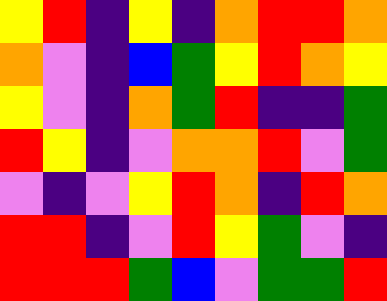[["yellow", "red", "indigo", "yellow", "indigo", "orange", "red", "red", "orange"], ["orange", "violet", "indigo", "blue", "green", "yellow", "red", "orange", "yellow"], ["yellow", "violet", "indigo", "orange", "green", "red", "indigo", "indigo", "green"], ["red", "yellow", "indigo", "violet", "orange", "orange", "red", "violet", "green"], ["violet", "indigo", "violet", "yellow", "red", "orange", "indigo", "red", "orange"], ["red", "red", "indigo", "violet", "red", "yellow", "green", "violet", "indigo"], ["red", "red", "red", "green", "blue", "violet", "green", "green", "red"]]